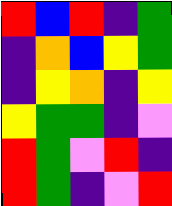[["red", "blue", "red", "indigo", "green"], ["indigo", "orange", "blue", "yellow", "green"], ["indigo", "yellow", "orange", "indigo", "yellow"], ["yellow", "green", "green", "indigo", "violet"], ["red", "green", "violet", "red", "indigo"], ["red", "green", "indigo", "violet", "red"]]